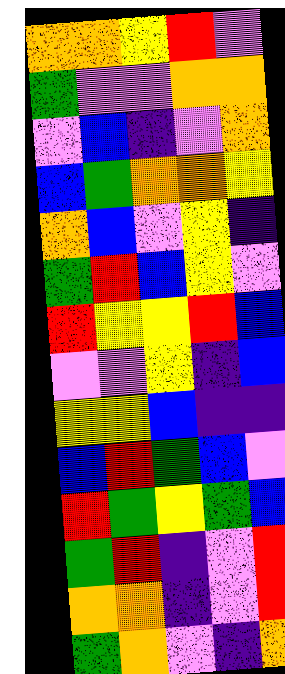[["orange", "orange", "yellow", "red", "violet"], ["green", "violet", "violet", "orange", "orange"], ["violet", "blue", "indigo", "violet", "orange"], ["blue", "green", "orange", "orange", "yellow"], ["orange", "blue", "violet", "yellow", "indigo"], ["green", "red", "blue", "yellow", "violet"], ["red", "yellow", "yellow", "red", "blue"], ["violet", "violet", "yellow", "indigo", "blue"], ["yellow", "yellow", "blue", "indigo", "indigo"], ["blue", "red", "green", "blue", "violet"], ["red", "green", "yellow", "green", "blue"], ["green", "red", "indigo", "violet", "red"], ["orange", "orange", "indigo", "violet", "red"], ["green", "orange", "violet", "indigo", "orange"]]